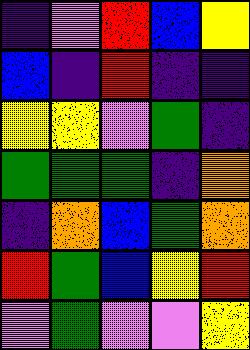[["indigo", "violet", "red", "blue", "yellow"], ["blue", "indigo", "red", "indigo", "indigo"], ["yellow", "yellow", "violet", "green", "indigo"], ["green", "green", "green", "indigo", "orange"], ["indigo", "orange", "blue", "green", "orange"], ["red", "green", "blue", "yellow", "red"], ["violet", "green", "violet", "violet", "yellow"]]